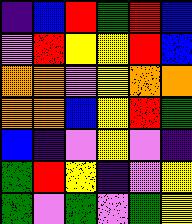[["indigo", "blue", "red", "green", "red", "blue"], ["violet", "red", "yellow", "yellow", "red", "blue"], ["orange", "orange", "violet", "yellow", "orange", "orange"], ["orange", "orange", "blue", "yellow", "red", "green"], ["blue", "indigo", "violet", "yellow", "violet", "indigo"], ["green", "red", "yellow", "indigo", "violet", "yellow"], ["green", "violet", "green", "violet", "green", "yellow"]]